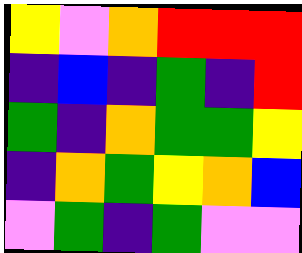[["yellow", "violet", "orange", "red", "red", "red"], ["indigo", "blue", "indigo", "green", "indigo", "red"], ["green", "indigo", "orange", "green", "green", "yellow"], ["indigo", "orange", "green", "yellow", "orange", "blue"], ["violet", "green", "indigo", "green", "violet", "violet"]]